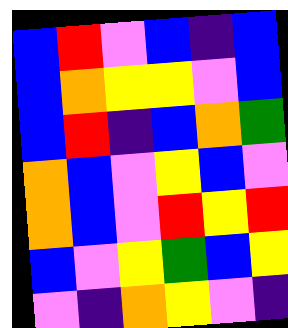[["blue", "red", "violet", "blue", "indigo", "blue"], ["blue", "orange", "yellow", "yellow", "violet", "blue"], ["blue", "red", "indigo", "blue", "orange", "green"], ["orange", "blue", "violet", "yellow", "blue", "violet"], ["orange", "blue", "violet", "red", "yellow", "red"], ["blue", "violet", "yellow", "green", "blue", "yellow"], ["violet", "indigo", "orange", "yellow", "violet", "indigo"]]